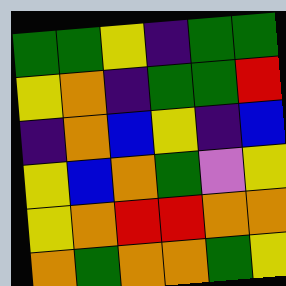[["green", "green", "yellow", "indigo", "green", "green"], ["yellow", "orange", "indigo", "green", "green", "red"], ["indigo", "orange", "blue", "yellow", "indigo", "blue"], ["yellow", "blue", "orange", "green", "violet", "yellow"], ["yellow", "orange", "red", "red", "orange", "orange"], ["orange", "green", "orange", "orange", "green", "yellow"]]